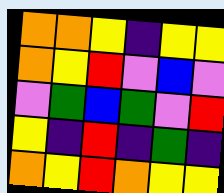[["orange", "orange", "yellow", "indigo", "yellow", "yellow"], ["orange", "yellow", "red", "violet", "blue", "violet"], ["violet", "green", "blue", "green", "violet", "red"], ["yellow", "indigo", "red", "indigo", "green", "indigo"], ["orange", "yellow", "red", "orange", "yellow", "yellow"]]